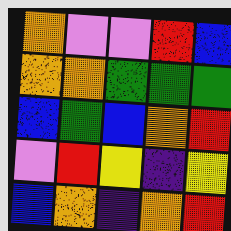[["orange", "violet", "violet", "red", "blue"], ["orange", "orange", "green", "green", "green"], ["blue", "green", "blue", "orange", "red"], ["violet", "red", "yellow", "indigo", "yellow"], ["blue", "orange", "indigo", "orange", "red"]]